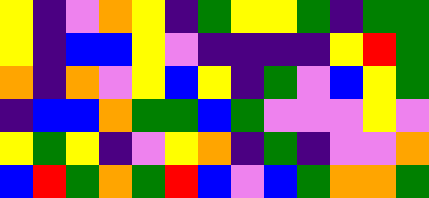[["yellow", "indigo", "violet", "orange", "yellow", "indigo", "green", "yellow", "yellow", "green", "indigo", "green", "green"], ["yellow", "indigo", "blue", "blue", "yellow", "violet", "indigo", "indigo", "indigo", "indigo", "yellow", "red", "green"], ["orange", "indigo", "orange", "violet", "yellow", "blue", "yellow", "indigo", "green", "violet", "blue", "yellow", "green"], ["indigo", "blue", "blue", "orange", "green", "green", "blue", "green", "violet", "violet", "violet", "yellow", "violet"], ["yellow", "green", "yellow", "indigo", "violet", "yellow", "orange", "indigo", "green", "indigo", "violet", "violet", "orange"], ["blue", "red", "green", "orange", "green", "red", "blue", "violet", "blue", "green", "orange", "orange", "green"]]